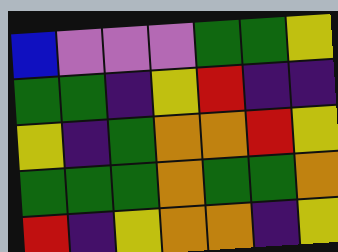[["blue", "violet", "violet", "violet", "green", "green", "yellow"], ["green", "green", "indigo", "yellow", "red", "indigo", "indigo"], ["yellow", "indigo", "green", "orange", "orange", "red", "yellow"], ["green", "green", "green", "orange", "green", "green", "orange"], ["red", "indigo", "yellow", "orange", "orange", "indigo", "yellow"]]